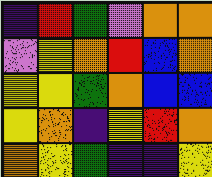[["indigo", "red", "green", "violet", "orange", "orange"], ["violet", "yellow", "orange", "red", "blue", "orange"], ["yellow", "yellow", "green", "orange", "blue", "blue"], ["yellow", "orange", "indigo", "yellow", "red", "orange"], ["orange", "yellow", "green", "indigo", "indigo", "yellow"]]